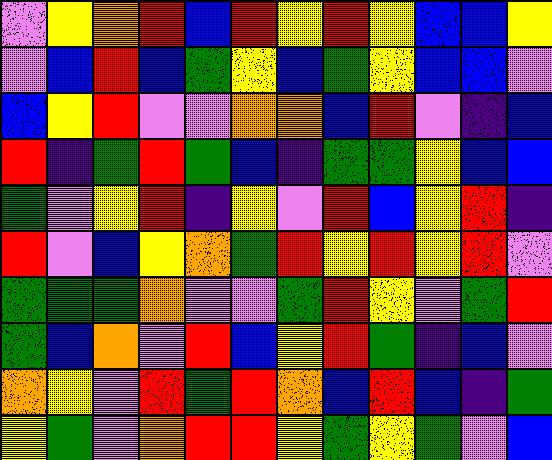[["violet", "yellow", "orange", "red", "blue", "red", "yellow", "red", "yellow", "blue", "blue", "yellow"], ["violet", "blue", "red", "blue", "green", "yellow", "blue", "green", "yellow", "blue", "blue", "violet"], ["blue", "yellow", "red", "violet", "violet", "orange", "orange", "blue", "red", "violet", "indigo", "blue"], ["red", "indigo", "green", "red", "green", "blue", "indigo", "green", "green", "yellow", "blue", "blue"], ["green", "violet", "yellow", "red", "indigo", "yellow", "violet", "red", "blue", "yellow", "red", "indigo"], ["red", "violet", "blue", "yellow", "orange", "green", "red", "yellow", "red", "yellow", "red", "violet"], ["green", "green", "green", "orange", "violet", "violet", "green", "red", "yellow", "violet", "green", "red"], ["green", "blue", "orange", "violet", "red", "blue", "yellow", "red", "green", "indigo", "blue", "violet"], ["orange", "yellow", "violet", "red", "green", "red", "orange", "blue", "red", "blue", "indigo", "green"], ["yellow", "green", "violet", "orange", "red", "red", "yellow", "green", "yellow", "green", "violet", "blue"]]